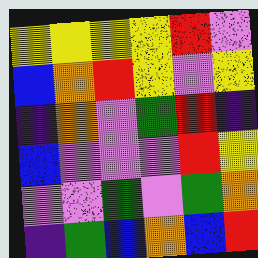[["yellow", "yellow", "yellow", "yellow", "red", "violet"], ["blue", "orange", "red", "yellow", "violet", "yellow"], ["indigo", "orange", "violet", "green", "red", "indigo"], ["blue", "violet", "violet", "violet", "red", "yellow"], ["violet", "violet", "green", "violet", "green", "orange"], ["indigo", "green", "blue", "orange", "blue", "red"]]